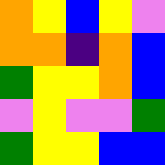[["orange", "yellow", "blue", "yellow", "violet"], ["orange", "orange", "indigo", "orange", "blue"], ["green", "yellow", "yellow", "orange", "blue"], ["violet", "yellow", "violet", "violet", "green"], ["green", "yellow", "yellow", "blue", "blue"]]